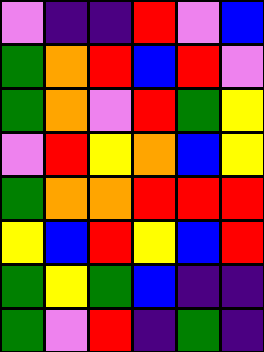[["violet", "indigo", "indigo", "red", "violet", "blue"], ["green", "orange", "red", "blue", "red", "violet"], ["green", "orange", "violet", "red", "green", "yellow"], ["violet", "red", "yellow", "orange", "blue", "yellow"], ["green", "orange", "orange", "red", "red", "red"], ["yellow", "blue", "red", "yellow", "blue", "red"], ["green", "yellow", "green", "blue", "indigo", "indigo"], ["green", "violet", "red", "indigo", "green", "indigo"]]